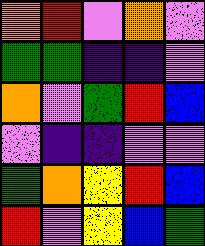[["orange", "red", "violet", "orange", "violet"], ["green", "green", "indigo", "indigo", "violet"], ["orange", "violet", "green", "red", "blue"], ["violet", "indigo", "indigo", "violet", "violet"], ["green", "orange", "yellow", "red", "blue"], ["red", "violet", "yellow", "blue", "green"]]